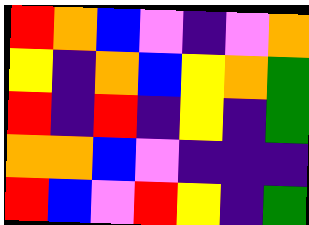[["red", "orange", "blue", "violet", "indigo", "violet", "orange"], ["yellow", "indigo", "orange", "blue", "yellow", "orange", "green"], ["red", "indigo", "red", "indigo", "yellow", "indigo", "green"], ["orange", "orange", "blue", "violet", "indigo", "indigo", "indigo"], ["red", "blue", "violet", "red", "yellow", "indigo", "green"]]